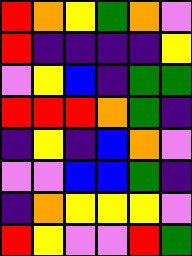[["red", "orange", "yellow", "green", "orange", "violet"], ["red", "indigo", "indigo", "indigo", "indigo", "yellow"], ["violet", "yellow", "blue", "indigo", "green", "green"], ["red", "red", "red", "orange", "green", "indigo"], ["indigo", "yellow", "indigo", "blue", "orange", "violet"], ["violet", "violet", "blue", "blue", "green", "indigo"], ["indigo", "orange", "yellow", "yellow", "yellow", "violet"], ["red", "yellow", "violet", "violet", "red", "green"]]